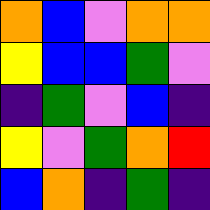[["orange", "blue", "violet", "orange", "orange"], ["yellow", "blue", "blue", "green", "violet"], ["indigo", "green", "violet", "blue", "indigo"], ["yellow", "violet", "green", "orange", "red"], ["blue", "orange", "indigo", "green", "indigo"]]